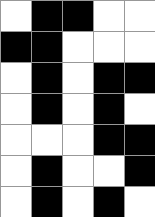[["white", "black", "black", "white", "white"], ["black", "black", "white", "white", "white"], ["white", "black", "white", "black", "black"], ["white", "black", "white", "black", "white"], ["white", "white", "white", "black", "black"], ["white", "black", "white", "white", "black"], ["white", "black", "white", "black", "white"]]